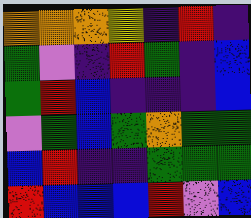[["orange", "orange", "orange", "yellow", "indigo", "red", "indigo"], ["green", "violet", "indigo", "red", "green", "indigo", "blue"], ["green", "red", "blue", "indigo", "indigo", "indigo", "blue"], ["violet", "green", "blue", "green", "orange", "green", "green"], ["blue", "red", "indigo", "indigo", "green", "green", "green"], ["red", "blue", "blue", "blue", "red", "violet", "blue"]]